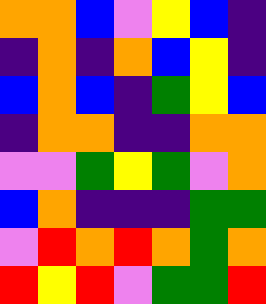[["orange", "orange", "blue", "violet", "yellow", "blue", "indigo"], ["indigo", "orange", "indigo", "orange", "blue", "yellow", "indigo"], ["blue", "orange", "blue", "indigo", "green", "yellow", "blue"], ["indigo", "orange", "orange", "indigo", "indigo", "orange", "orange"], ["violet", "violet", "green", "yellow", "green", "violet", "orange"], ["blue", "orange", "indigo", "indigo", "indigo", "green", "green"], ["violet", "red", "orange", "red", "orange", "green", "orange"], ["red", "yellow", "red", "violet", "green", "green", "red"]]